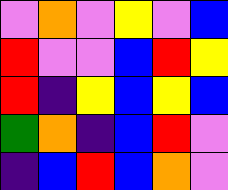[["violet", "orange", "violet", "yellow", "violet", "blue"], ["red", "violet", "violet", "blue", "red", "yellow"], ["red", "indigo", "yellow", "blue", "yellow", "blue"], ["green", "orange", "indigo", "blue", "red", "violet"], ["indigo", "blue", "red", "blue", "orange", "violet"]]